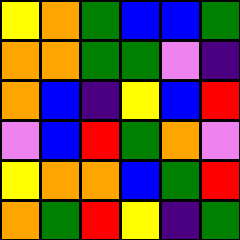[["yellow", "orange", "green", "blue", "blue", "green"], ["orange", "orange", "green", "green", "violet", "indigo"], ["orange", "blue", "indigo", "yellow", "blue", "red"], ["violet", "blue", "red", "green", "orange", "violet"], ["yellow", "orange", "orange", "blue", "green", "red"], ["orange", "green", "red", "yellow", "indigo", "green"]]